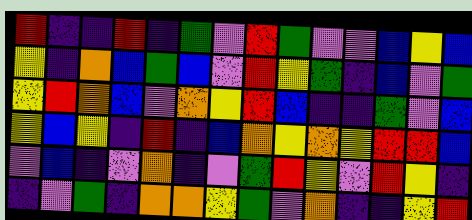[["red", "indigo", "indigo", "red", "indigo", "green", "violet", "red", "green", "violet", "violet", "blue", "yellow", "blue"], ["yellow", "indigo", "orange", "blue", "green", "blue", "violet", "red", "yellow", "green", "indigo", "blue", "violet", "green"], ["yellow", "red", "orange", "blue", "violet", "orange", "yellow", "red", "blue", "indigo", "indigo", "green", "violet", "blue"], ["yellow", "blue", "yellow", "indigo", "red", "indigo", "blue", "orange", "yellow", "orange", "yellow", "red", "red", "blue"], ["violet", "blue", "indigo", "violet", "orange", "indigo", "violet", "green", "red", "yellow", "violet", "red", "yellow", "indigo"], ["indigo", "violet", "green", "indigo", "orange", "orange", "yellow", "green", "violet", "orange", "indigo", "indigo", "yellow", "red"]]